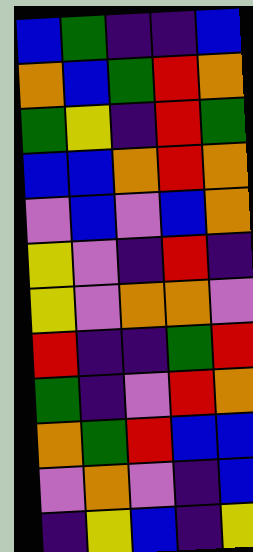[["blue", "green", "indigo", "indigo", "blue"], ["orange", "blue", "green", "red", "orange"], ["green", "yellow", "indigo", "red", "green"], ["blue", "blue", "orange", "red", "orange"], ["violet", "blue", "violet", "blue", "orange"], ["yellow", "violet", "indigo", "red", "indigo"], ["yellow", "violet", "orange", "orange", "violet"], ["red", "indigo", "indigo", "green", "red"], ["green", "indigo", "violet", "red", "orange"], ["orange", "green", "red", "blue", "blue"], ["violet", "orange", "violet", "indigo", "blue"], ["indigo", "yellow", "blue", "indigo", "yellow"]]